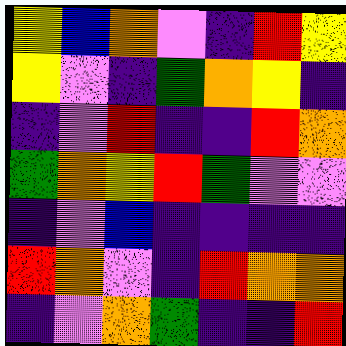[["yellow", "blue", "orange", "violet", "indigo", "red", "yellow"], ["yellow", "violet", "indigo", "green", "orange", "yellow", "indigo"], ["indigo", "violet", "red", "indigo", "indigo", "red", "orange"], ["green", "orange", "yellow", "red", "green", "violet", "violet"], ["indigo", "violet", "blue", "indigo", "indigo", "indigo", "indigo"], ["red", "orange", "violet", "indigo", "red", "orange", "orange"], ["indigo", "violet", "orange", "green", "indigo", "indigo", "red"]]